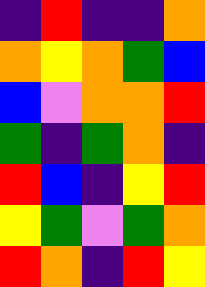[["indigo", "red", "indigo", "indigo", "orange"], ["orange", "yellow", "orange", "green", "blue"], ["blue", "violet", "orange", "orange", "red"], ["green", "indigo", "green", "orange", "indigo"], ["red", "blue", "indigo", "yellow", "red"], ["yellow", "green", "violet", "green", "orange"], ["red", "orange", "indigo", "red", "yellow"]]